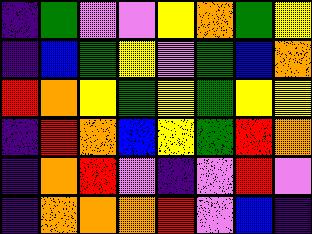[["indigo", "green", "violet", "violet", "yellow", "orange", "green", "yellow"], ["indigo", "blue", "green", "yellow", "violet", "green", "blue", "orange"], ["red", "orange", "yellow", "green", "yellow", "green", "yellow", "yellow"], ["indigo", "red", "orange", "blue", "yellow", "green", "red", "orange"], ["indigo", "orange", "red", "violet", "indigo", "violet", "red", "violet"], ["indigo", "orange", "orange", "orange", "red", "violet", "blue", "indigo"]]